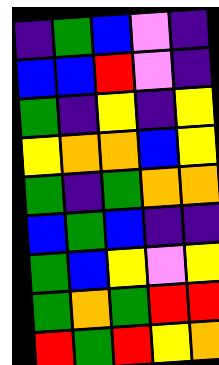[["indigo", "green", "blue", "violet", "indigo"], ["blue", "blue", "red", "violet", "indigo"], ["green", "indigo", "yellow", "indigo", "yellow"], ["yellow", "orange", "orange", "blue", "yellow"], ["green", "indigo", "green", "orange", "orange"], ["blue", "green", "blue", "indigo", "indigo"], ["green", "blue", "yellow", "violet", "yellow"], ["green", "orange", "green", "red", "red"], ["red", "green", "red", "yellow", "orange"]]